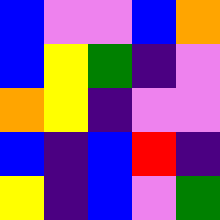[["blue", "violet", "violet", "blue", "orange"], ["blue", "yellow", "green", "indigo", "violet"], ["orange", "yellow", "indigo", "violet", "violet"], ["blue", "indigo", "blue", "red", "indigo"], ["yellow", "indigo", "blue", "violet", "green"]]